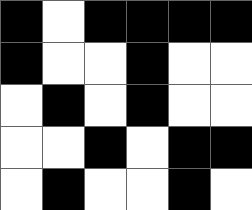[["black", "white", "black", "black", "black", "black"], ["black", "white", "white", "black", "white", "white"], ["white", "black", "white", "black", "white", "white"], ["white", "white", "black", "white", "black", "black"], ["white", "black", "white", "white", "black", "white"]]